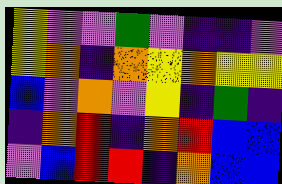[["yellow", "violet", "violet", "green", "violet", "indigo", "indigo", "violet"], ["yellow", "orange", "indigo", "orange", "yellow", "orange", "yellow", "yellow"], ["blue", "violet", "orange", "violet", "yellow", "indigo", "green", "indigo"], ["indigo", "orange", "red", "indigo", "orange", "red", "blue", "blue"], ["violet", "blue", "red", "red", "indigo", "orange", "blue", "blue"]]